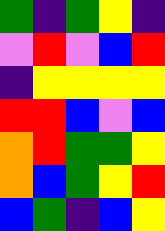[["green", "indigo", "green", "yellow", "indigo"], ["violet", "red", "violet", "blue", "red"], ["indigo", "yellow", "yellow", "yellow", "yellow"], ["red", "red", "blue", "violet", "blue"], ["orange", "red", "green", "green", "yellow"], ["orange", "blue", "green", "yellow", "red"], ["blue", "green", "indigo", "blue", "yellow"]]